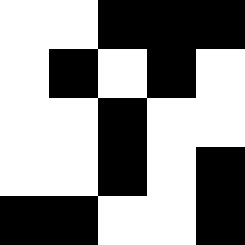[["white", "white", "black", "black", "black"], ["white", "black", "white", "black", "white"], ["white", "white", "black", "white", "white"], ["white", "white", "black", "white", "black"], ["black", "black", "white", "white", "black"]]